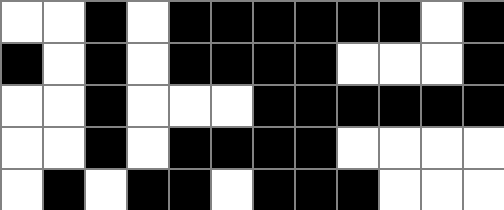[["white", "white", "black", "white", "black", "black", "black", "black", "black", "black", "white", "black"], ["black", "white", "black", "white", "black", "black", "black", "black", "white", "white", "white", "black"], ["white", "white", "black", "white", "white", "white", "black", "black", "black", "black", "black", "black"], ["white", "white", "black", "white", "black", "black", "black", "black", "white", "white", "white", "white"], ["white", "black", "white", "black", "black", "white", "black", "black", "black", "white", "white", "white"]]